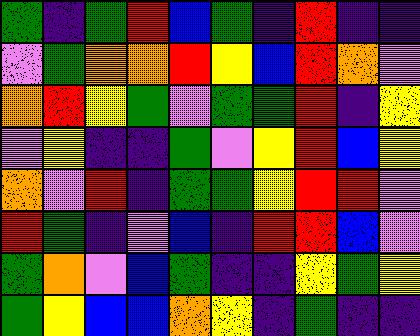[["green", "indigo", "green", "red", "blue", "green", "indigo", "red", "indigo", "indigo"], ["violet", "green", "orange", "orange", "red", "yellow", "blue", "red", "orange", "violet"], ["orange", "red", "yellow", "green", "violet", "green", "green", "red", "indigo", "yellow"], ["violet", "yellow", "indigo", "indigo", "green", "violet", "yellow", "red", "blue", "yellow"], ["orange", "violet", "red", "indigo", "green", "green", "yellow", "red", "red", "violet"], ["red", "green", "indigo", "violet", "blue", "indigo", "red", "red", "blue", "violet"], ["green", "orange", "violet", "blue", "green", "indigo", "indigo", "yellow", "green", "yellow"], ["green", "yellow", "blue", "blue", "orange", "yellow", "indigo", "green", "indigo", "indigo"]]